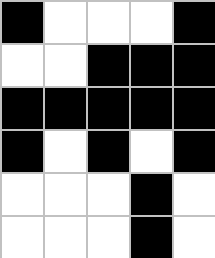[["black", "white", "white", "white", "black"], ["white", "white", "black", "black", "black"], ["black", "black", "black", "black", "black"], ["black", "white", "black", "white", "black"], ["white", "white", "white", "black", "white"], ["white", "white", "white", "black", "white"]]